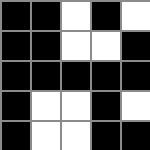[["black", "black", "white", "black", "white"], ["black", "black", "white", "white", "black"], ["black", "black", "black", "black", "black"], ["black", "white", "white", "black", "white"], ["black", "white", "white", "black", "black"]]